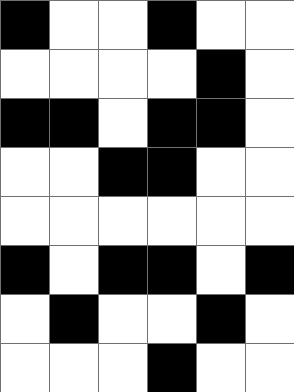[["black", "white", "white", "black", "white", "white"], ["white", "white", "white", "white", "black", "white"], ["black", "black", "white", "black", "black", "white"], ["white", "white", "black", "black", "white", "white"], ["white", "white", "white", "white", "white", "white"], ["black", "white", "black", "black", "white", "black"], ["white", "black", "white", "white", "black", "white"], ["white", "white", "white", "black", "white", "white"]]